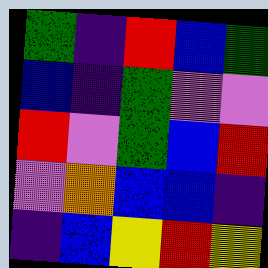[["green", "indigo", "red", "blue", "green"], ["blue", "indigo", "green", "violet", "violet"], ["red", "violet", "green", "blue", "red"], ["violet", "orange", "blue", "blue", "indigo"], ["indigo", "blue", "yellow", "red", "yellow"]]